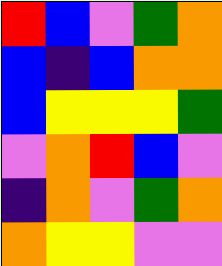[["red", "blue", "violet", "green", "orange"], ["blue", "indigo", "blue", "orange", "orange"], ["blue", "yellow", "yellow", "yellow", "green"], ["violet", "orange", "red", "blue", "violet"], ["indigo", "orange", "violet", "green", "orange"], ["orange", "yellow", "yellow", "violet", "violet"]]